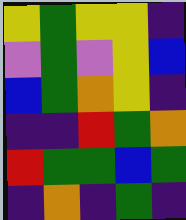[["yellow", "green", "yellow", "yellow", "indigo"], ["violet", "green", "violet", "yellow", "blue"], ["blue", "green", "orange", "yellow", "indigo"], ["indigo", "indigo", "red", "green", "orange"], ["red", "green", "green", "blue", "green"], ["indigo", "orange", "indigo", "green", "indigo"]]